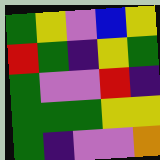[["green", "yellow", "violet", "blue", "yellow"], ["red", "green", "indigo", "yellow", "green"], ["green", "violet", "violet", "red", "indigo"], ["green", "green", "green", "yellow", "yellow"], ["green", "indigo", "violet", "violet", "orange"]]